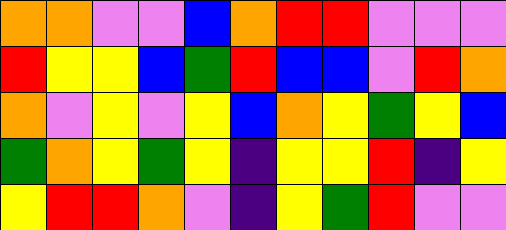[["orange", "orange", "violet", "violet", "blue", "orange", "red", "red", "violet", "violet", "violet"], ["red", "yellow", "yellow", "blue", "green", "red", "blue", "blue", "violet", "red", "orange"], ["orange", "violet", "yellow", "violet", "yellow", "blue", "orange", "yellow", "green", "yellow", "blue"], ["green", "orange", "yellow", "green", "yellow", "indigo", "yellow", "yellow", "red", "indigo", "yellow"], ["yellow", "red", "red", "orange", "violet", "indigo", "yellow", "green", "red", "violet", "violet"]]